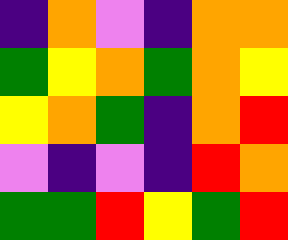[["indigo", "orange", "violet", "indigo", "orange", "orange"], ["green", "yellow", "orange", "green", "orange", "yellow"], ["yellow", "orange", "green", "indigo", "orange", "red"], ["violet", "indigo", "violet", "indigo", "red", "orange"], ["green", "green", "red", "yellow", "green", "red"]]